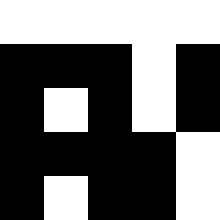[["white", "white", "white", "white", "white"], ["black", "black", "black", "white", "black"], ["black", "white", "black", "white", "black"], ["black", "black", "black", "black", "white"], ["black", "white", "black", "black", "white"]]